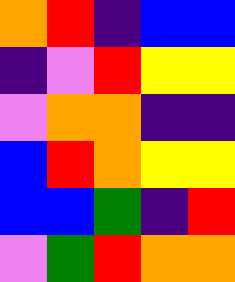[["orange", "red", "indigo", "blue", "blue"], ["indigo", "violet", "red", "yellow", "yellow"], ["violet", "orange", "orange", "indigo", "indigo"], ["blue", "red", "orange", "yellow", "yellow"], ["blue", "blue", "green", "indigo", "red"], ["violet", "green", "red", "orange", "orange"]]